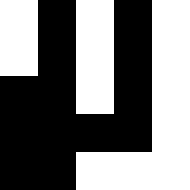[["white", "black", "white", "black", "white"], ["white", "black", "white", "black", "white"], ["black", "black", "white", "black", "white"], ["black", "black", "black", "black", "white"], ["black", "black", "white", "white", "white"]]